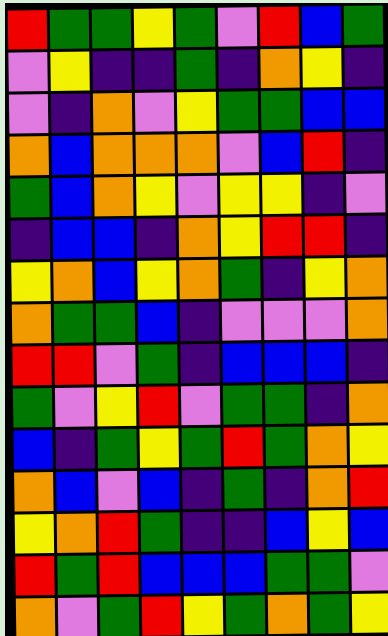[["red", "green", "green", "yellow", "green", "violet", "red", "blue", "green"], ["violet", "yellow", "indigo", "indigo", "green", "indigo", "orange", "yellow", "indigo"], ["violet", "indigo", "orange", "violet", "yellow", "green", "green", "blue", "blue"], ["orange", "blue", "orange", "orange", "orange", "violet", "blue", "red", "indigo"], ["green", "blue", "orange", "yellow", "violet", "yellow", "yellow", "indigo", "violet"], ["indigo", "blue", "blue", "indigo", "orange", "yellow", "red", "red", "indigo"], ["yellow", "orange", "blue", "yellow", "orange", "green", "indigo", "yellow", "orange"], ["orange", "green", "green", "blue", "indigo", "violet", "violet", "violet", "orange"], ["red", "red", "violet", "green", "indigo", "blue", "blue", "blue", "indigo"], ["green", "violet", "yellow", "red", "violet", "green", "green", "indigo", "orange"], ["blue", "indigo", "green", "yellow", "green", "red", "green", "orange", "yellow"], ["orange", "blue", "violet", "blue", "indigo", "green", "indigo", "orange", "red"], ["yellow", "orange", "red", "green", "indigo", "indigo", "blue", "yellow", "blue"], ["red", "green", "red", "blue", "blue", "blue", "green", "green", "violet"], ["orange", "violet", "green", "red", "yellow", "green", "orange", "green", "yellow"]]